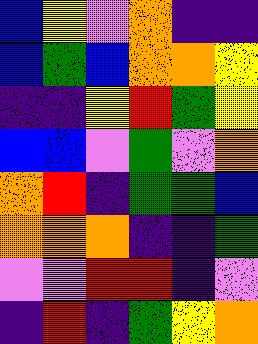[["blue", "yellow", "violet", "orange", "indigo", "indigo"], ["blue", "green", "blue", "orange", "orange", "yellow"], ["indigo", "indigo", "yellow", "red", "green", "yellow"], ["blue", "blue", "violet", "green", "violet", "orange"], ["orange", "red", "indigo", "green", "green", "blue"], ["orange", "orange", "orange", "indigo", "indigo", "green"], ["violet", "violet", "red", "red", "indigo", "violet"], ["indigo", "red", "indigo", "green", "yellow", "orange"]]